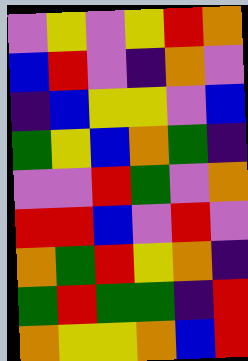[["violet", "yellow", "violet", "yellow", "red", "orange"], ["blue", "red", "violet", "indigo", "orange", "violet"], ["indigo", "blue", "yellow", "yellow", "violet", "blue"], ["green", "yellow", "blue", "orange", "green", "indigo"], ["violet", "violet", "red", "green", "violet", "orange"], ["red", "red", "blue", "violet", "red", "violet"], ["orange", "green", "red", "yellow", "orange", "indigo"], ["green", "red", "green", "green", "indigo", "red"], ["orange", "yellow", "yellow", "orange", "blue", "red"]]